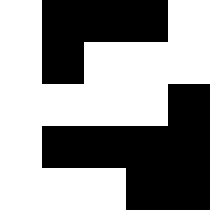[["white", "black", "black", "black", "white"], ["white", "black", "white", "white", "white"], ["white", "white", "white", "white", "black"], ["white", "black", "black", "black", "black"], ["white", "white", "white", "black", "black"]]